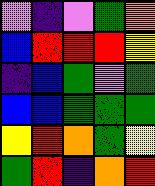[["violet", "indigo", "violet", "green", "orange"], ["blue", "red", "red", "red", "yellow"], ["indigo", "blue", "green", "violet", "green"], ["blue", "blue", "green", "green", "green"], ["yellow", "red", "orange", "green", "yellow"], ["green", "red", "indigo", "orange", "red"]]